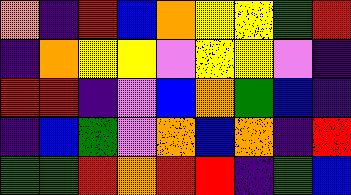[["orange", "indigo", "red", "blue", "orange", "yellow", "yellow", "green", "red"], ["indigo", "orange", "yellow", "yellow", "violet", "yellow", "yellow", "violet", "indigo"], ["red", "red", "indigo", "violet", "blue", "orange", "green", "blue", "indigo"], ["indigo", "blue", "green", "violet", "orange", "blue", "orange", "indigo", "red"], ["green", "green", "red", "orange", "red", "red", "indigo", "green", "blue"]]